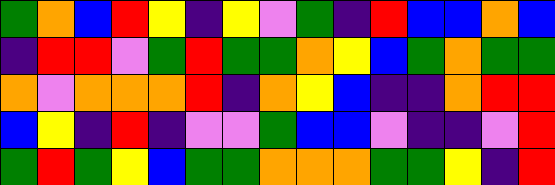[["green", "orange", "blue", "red", "yellow", "indigo", "yellow", "violet", "green", "indigo", "red", "blue", "blue", "orange", "blue"], ["indigo", "red", "red", "violet", "green", "red", "green", "green", "orange", "yellow", "blue", "green", "orange", "green", "green"], ["orange", "violet", "orange", "orange", "orange", "red", "indigo", "orange", "yellow", "blue", "indigo", "indigo", "orange", "red", "red"], ["blue", "yellow", "indigo", "red", "indigo", "violet", "violet", "green", "blue", "blue", "violet", "indigo", "indigo", "violet", "red"], ["green", "red", "green", "yellow", "blue", "green", "green", "orange", "orange", "orange", "green", "green", "yellow", "indigo", "red"]]